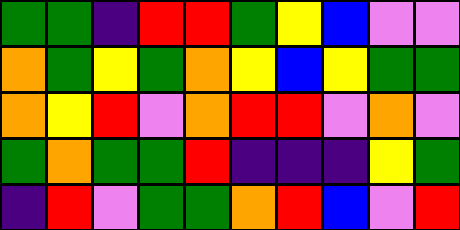[["green", "green", "indigo", "red", "red", "green", "yellow", "blue", "violet", "violet"], ["orange", "green", "yellow", "green", "orange", "yellow", "blue", "yellow", "green", "green"], ["orange", "yellow", "red", "violet", "orange", "red", "red", "violet", "orange", "violet"], ["green", "orange", "green", "green", "red", "indigo", "indigo", "indigo", "yellow", "green"], ["indigo", "red", "violet", "green", "green", "orange", "red", "blue", "violet", "red"]]